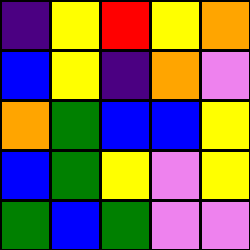[["indigo", "yellow", "red", "yellow", "orange"], ["blue", "yellow", "indigo", "orange", "violet"], ["orange", "green", "blue", "blue", "yellow"], ["blue", "green", "yellow", "violet", "yellow"], ["green", "blue", "green", "violet", "violet"]]